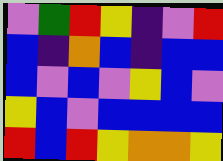[["violet", "green", "red", "yellow", "indigo", "violet", "red"], ["blue", "indigo", "orange", "blue", "indigo", "blue", "blue"], ["blue", "violet", "blue", "violet", "yellow", "blue", "violet"], ["yellow", "blue", "violet", "blue", "blue", "blue", "blue"], ["red", "blue", "red", "yellow", "orange", "orange", "yellow"]]